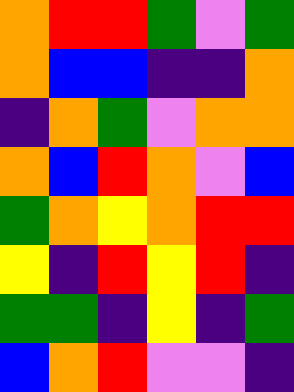[["orange", "red", "red", "green", "violet", "green"], ["orange", "blue", "blue", "indigo", "indigo", "orange"], ["indigo", "orange", "green", "violet", "orange", "orange"], ["orange", "blue", "red", "orange", "violet", "blue"], ["green", "orange", "yellow", "orange", "red", "red"], ["yellow", "indigo", "red", "yellow", "red", "indigo"], ["green", "green", "indigo", "yellow", "indigo", "green"], ["blue", "orange", "red", "violet", "violet", "indigo"]]